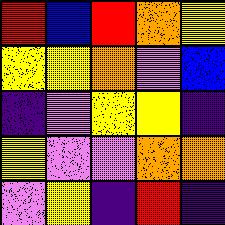[["red", "blue", "red", "orange", "yellow"], ["yellow", "yellow", "orange", "violet", "blue"], ["indigo", "violet", "yellow", "yellow", "indigo"], ["yellow", "violet", "violet", "orange", "orange"], ["violet", "yellow", "indigo", "red", "indigo"]]